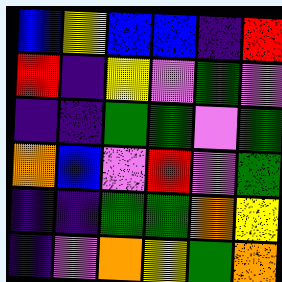[["blue", "yellow", "blue", "blue", "indigo", "red"], ["red", "indigo", "yellow", "violet", "green", "violet"], ["indigo", "indigo", "green", "green", "violet", "green"], ["orange", "blue", "violet", "red", "violet", "green"], ["indigo", "indigo", "green", "green", "orange", "yellow"], ["indigo", "violet", "orange", "yellow", "green", "orange"]]